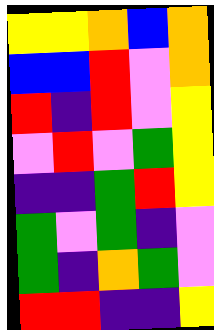[["yellow", "yellow", "orange", "blue", "orange"], ["blue", "blue", "red", "violet", "orange"], ["red", "indigo", "red", "violet", "yellow"], ["violet", "red", "violet", "green", "yellow"], ["indigo", "indigo", "green", "red", "yellow"], ["green", "violet", "green", "indigo", "violet"], ["green", "indigo", "orange", "green", "violet"], ["red", "red", "indigo", "indigo", "yellow"]]